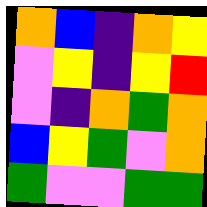[["orange", "blue", "indigo", "orange", "yellow"], ["violet", "yellow", "indigo", "yellow", "red"], ["violet", "indigo", "orange", "green", "orange"], ["blue", "yellow", "green", "violet", "orange"], ["green", "violet", "violet", "green", "green"]]